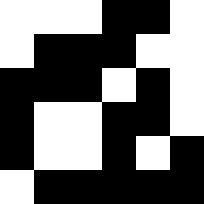[["white", "white", "white", "black", "black", "white"], ["white", "black", "black", "black", "white", "white"], ["black", "black", "black", "white", "black", "white"], ["black", "white", "white", "black", "black", "white"], ["black", "white", "white", "black", "white", "black"], ["white", "black", "black", "black", "black", "black"]]